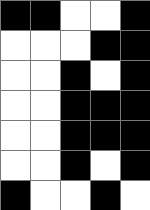[["black", "black", "white", "white", "black"], ["white", "white", "white", "black", "black"], ["white", "white", "black", "white", "black"], ["white", "white", "black", "black", "black"], ["white", "white", "black", "black", "black"], ["white", "white", "black", "white", "black"], ["black", "white", "white", "black", "white"]]